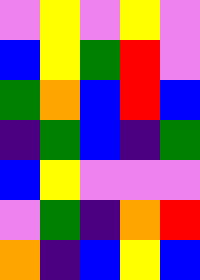[["violet", "yellow", "violet", "yellow", "violet"], ["blue", "yellow", "green", "red", "violet"], ["green", "orange", "blue", "red", "blue"], ["indigo", "green", "blue", "indigo", "green"], ["blue", "yellow", "violet", "violet", "violet"], ["violet", "green", "indigo", "orange", "red"], ["orange", "indigo", "blue", "yellow", "blue"]]